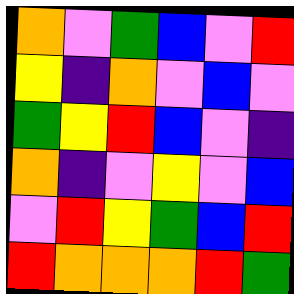[["orange", "violet", "green", "blue", "violet", "red"], ["yellow", "indigo", "orange", "violet", "blue", "violet"], ["green", "yellow", "red", "blue", "violet", "indigo"], ["orange", "indigo", "violet", "yellow", "violet", "blue"], ["violet", "red", "yellow", "green", "blue", "red"], ["red", "orange", "orange", "orange", "red", "green"]]